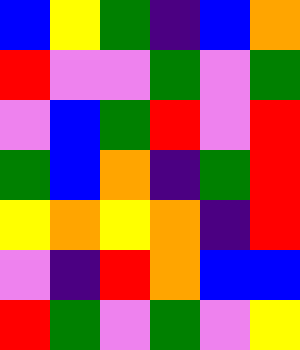[["blue", "yellow", "green", "indigo", "blue", "orange"], ["red", "violet", "violet", "green", "violet", "green"], ["violet", "blue", "green", "red", "violet", "red"], ["green", "blue", "orange", "indigo", "green", "red"], ["yellow", "orange", "yellow", "orange", "indigo", "red"], ["violet", "indigo", "red", "orange", "blue", "blue"], ["red", "green", "violet", "green", "violet", "yellow"]]